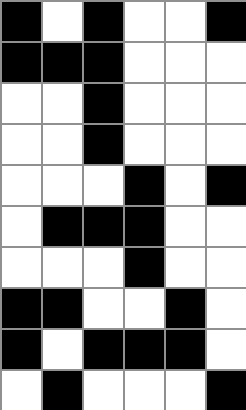[["black", "white", "black", "white", "white", "black"], ["black", "black", "black", "white", "white", "white"], ["white", "white", "black", "white", "white", "white"], ["white", "white", "black", "white", "white", "white"], ["white", "white", "white", "black", "white", "black"], ["white", "black", "black", "black", "white", "white"], ["white", "white", "white", "black", "white", "white"], ["black", "black", "white", "white", "black", "white"], ["black", "white", "black", "black", "black", "white"], ["white", "black", "white", "white", "white", "black"]]